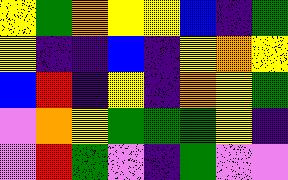[["yellow", "green", "orange", "yellow", "yellow", "blue", "indigo", "green"], ["yellow", "indigo", "indigo", "blue", "indigo", "yellow", "orange", "yellow"], ["blue", "red", "indigo", "yellow", "indigo", "orange", "yellow", "green"], ["violet", "orange", "yellow", "green", "green", "green", "yellow", "indigo"], ["violet", "red", "green", "violet", "indigo", "green", "violet", "violet"]]